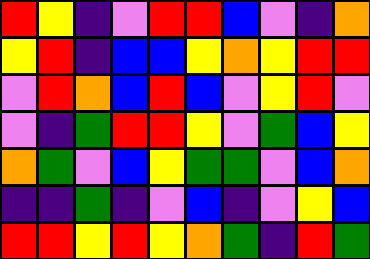[["red", "yellow", "indigo", "violet", "red", "red", "blue", "violet", "indigo", "orange"], ["yellow", "red", "indigo", "blue", "blue", "yellow", "orange", "yellow", "red", "red"], ["violet", "red", "orange", "blue", "red", "blue", "violet", "yellow", "red", "violet"], ["violet", "indigo", "green", "red", "red", "yellow", "violet", "green", "blue", "yellow"], ["orange", "green", "violet", "blue", "yellow", "green", "green", "violet", "blue", "orange"], ["indigo", "indigo", "green", "indigo", "violet", "blue", "indigo", "violet", "yellow", "blue"], ["red", "red", "yellow", "red", "yellow", "orange", "green", "indigo", "red", "green"]]